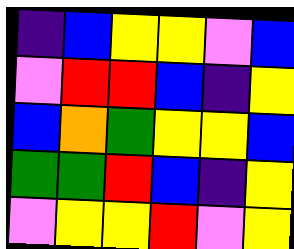[["indigo", "blue", "yellow", "yellow", "violet", "blue"], ["violet", "red", "red", "blue", "indigo", "yellow"], ["blue", "orange", "green", "yellow", "yellow", "blue"], ["green", "green", "red", "blue", "indigo", "yellow"], ["violet", "yellow", "yellow", "red", "violet", "yellow"]]